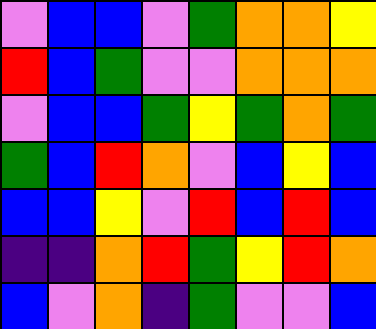[["violet", "blue", "blue", "violet", "green", "orange", "orange", "yellow"], ["red", "blue", "green", "violet", "violet", "orange", "orange", "orange"], ["violet", "blue", "blue", "green", "yellow", "green", "orange", "green"], ["green", "blue", "red", "orange", "violet", "blue", "yellow", "blue"], ["blue", "blue", "yellow", "violet", "red", "blue", "red", "blue"], ["indigo", "indigo", "orange", "red", "green", "yellow", "red", "orange"], ["blue", "violet", "orange", "indigo", "green", "violet", "violet", "blue"]]